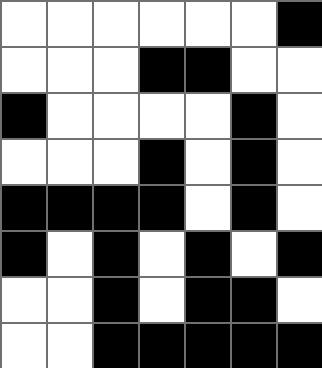[["white", "white", "white", "white", "white", "white", "black"], ["white", "white", "white", "black", "black", "white", "white"], ["black", "white", "white", "white", "white", "black", "white"], ["white", "white", "white", "black", "white", "black", "white"], ["black", "black", "black", "black", "white", "black", "white"], ["black", "white", "black", "white", "black", "white", "black"], ["white", "white", "black", "white", "black", "black", "white"], ["white", "white", "black", "black", "black", "black", "black"]]